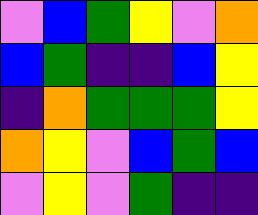[["violet", "blue", "green", "yellow", "violet", "orange"], ["blue", "green", "indigo", "indigo", "blue", "yellow"], ["indigo", "orange", "green", "green", "green", "yellow"], ["orange", "yellow", "violet", "blue", "green", "blue"], ["violet", "yellow", "violet", "green", "indigo", "indigo"]]